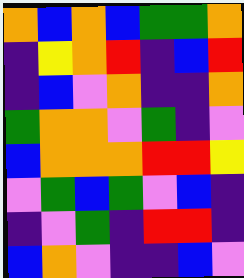[["orange", "blue", "orange", "blue", "green", "green", "orange"], ["indigo", "yellow", "orange", "red", "indigo", "blue", "red"], ["indigo", "blue", "violet", "orange", "indigo", "indigo", "orange"], ["green", "orange", "orange", "violet", "green", "indigo", "violet"], ["blue", "orange", "orange", "orange", "red", "red", "yellow"], ["violet", "green", "blue", "green", "violet", "blue", "indigo"], ["indigo", "violet", "green", "indigo", "red", "red", "indigo"], ["blue", "orange", "violet", "indigo", "indigo", "blue", "violet"]]